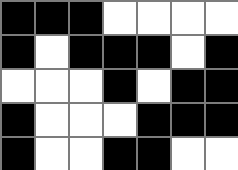[["black", "black", "black", "white", "white", "white", "white"], ["black", "white", "black", "black", "black", "white", "black"], ["white", "white", "white", "black", "white", "black", "black"], ["black", "white", "white", "white", "black", "black", "black"], ["black", "white", "white", "black", "black", "white", "white"]]